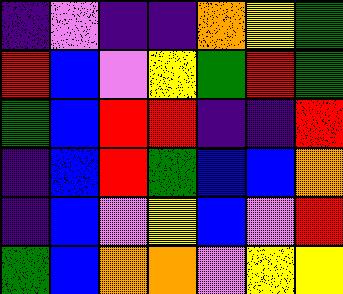[["indigo", "violet", "indigo", "indigo", "orange", "yellow", "green"], ["red", "blue", "violet", "yellow", "green", "red", "green"], ["green", "blue", "red", "red", "indigo", "indigo", "red"], ["indigo", "blue", "red", "green", "blue", "blue", "orange"], ["indigo", "blue", "violet", "yellow", "blue", "violet", "red"], ["green", "blue", "orange", "orange", "violet", "yellow", "yellow"]]